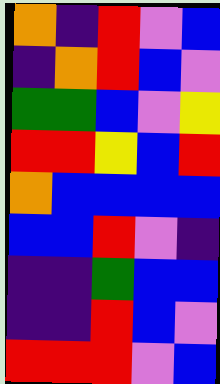[["orange", "indigo", "red", "violet", "blue"], ["indigo", "orange", "red", "blue", "violet"], ["green", "green", "blue", "violet", "yellow"], ["red", "red", "yellow", "blue", "red"], ["orange", "blue", "blue", "blue", "blue"], ["blue", "blue", "red", "violet", "indigo"], ["indigo", "indigo", "green", "blue", "blue"], ["indigo", "indigo", "red", "blue", "violet"], ["red", "red", "red", "violet", "blue"]]